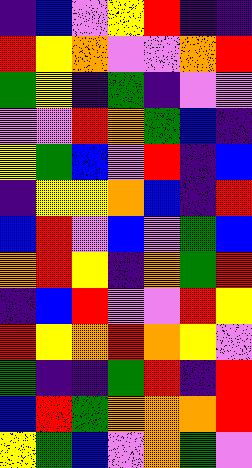[["indigo", "blue", "violet", "yellow", "red", "indigo", "indigo"], ["red", "yellow", "orange", "violet", "violet", "orange", "red"], ["green", "yellow", "indigo", "green", "indigo", "violet", "violet"], ["violet", "violet", "red", "orange", "green", "blue", "indigo"], ["yellow", "green", "blue", "violet", "red", "indigo", "blue"], ["indigo", "yellow", "yellow", "orange", "blue", "indigo", "red"], ["blue", "red", "violet", "blue", "violet", "green", "blue"], ["orange", "red", "yellow", "indigo", "orange", "green", "red"], ["indigo", "blue", "red", "violet", "violet", "red", "yellow"], ["red", "yellow", "orange", "red", "orange", "yellow", "violet"], ["green", "indigo", "indigo", "green", "red", "indigo", "red"], ["blue", "red", "green", "orange", "orange", "orange", "red"], ["yellow", "green", "blue", "violet", "orange", "green", "violet"]]